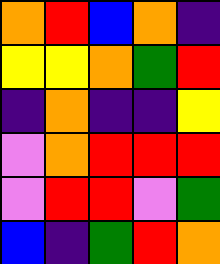[["orange", "red", "blue", "orange", "indigo"], ["yellow", "yellow", "orange", "green", "red"], ["indigo", "orange", "indigo", "indigo", "yellow"], ["violet", "orange", "red", "red", "red"], ["violet", "red", "red", "violet", "green"], ["blue", "indigo", "green", "red", "orange"]]